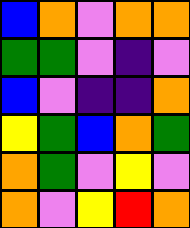[["blue", "orange", "violet", "orange", "orange"], ["green", "green", "violet", "indigo", "violet"], ["blue", "violet", "indigo", "indigo", "orange"], ["yellow", "green", "blue", "orange", "green"], ["orange", "green", "violet", "yellow", "violet"], ["orange", "violet", "yellow", "red", "orange"]]